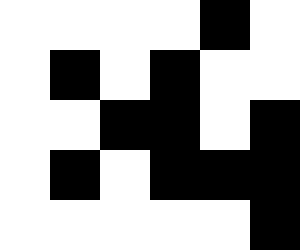[["white", "white", "white", "white", "black", "white"], ["white", "black", "white", "black", "white", "white"], ["white", "white", "black", "black", "white", "black"], ["white", "black", "white", "black", "black", "black"], ["white", "white", "white", "white", "white", "black"]]